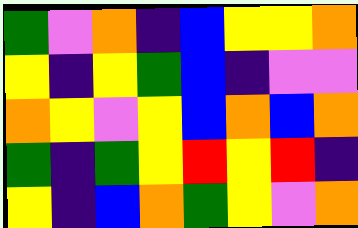[["green", "violet", "orange", "indigo", "blue", "yellow", "yellow", "orange"], ["yellow", "indigo", "yellow", "green", "blue", "indigo", "violet", "violet"], ["orange", "yellow", "violet", "yellow", "blue", "orange", "blue", "orange"], ["green", "indigo", "green", "yellow", "red", "yellow", "red", "indigo"], ["yellow", "indigo", "blue", "orange", "green", "yellow", "violet", "orange"]]